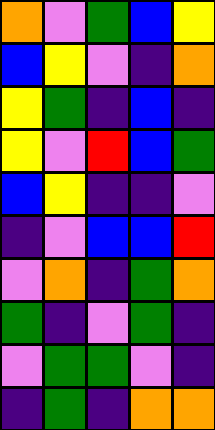[["orange", "violet", "green", "blue", "yellow"], ["blue", "yellow", "violet", "indigo", "orange"], ["yellow", "green", "indigo", "blue", "indigo"], ["yellow", "violet", "red", "blue", "green"], ["blue", "yellow", "indigo", "indigo", "violet"], ["indigo", "violet", "blue", "blue", "red"], ["violet", "orange", "indigo", "green", "orange"], ["green", "indigo", "violet", "green", "indigo"], ["violet", "green", "green", "violet", "indigo"], ["indigo", "green", "indigo", "orange", "orange"]]